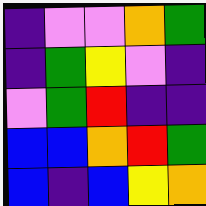[["indigo", "violet", "violet", "orange", "green"], ["indigo", "green", "yellow", "violet", "indigo"], ["violet", "green", "red", "indigo", "indigo"], ["blue", "blue", "orange", "red", "green"], ["blue", "indigo", "blue", "yellow", "orange"]]